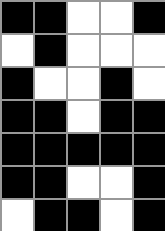[["black", "black", "white", "white", "black"], ["white", "black", "white", "white", "white"], ["black", "white", "white", "black", "white"], ["black", "black", "white", "black", "black"], ["black", "black", "black", "black", "black"], ["black", "black", "white", "white", "black"], ["white", "black", "black", "white", "black"]]